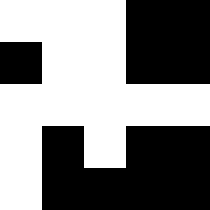[["white", "white", "white", "black", "black"], ["black", "white", "white", "black", "black"], ["white", "white", "white", "white", "white"], ["white", "black", "white", "black", "black"], ["white", "black", "black", "black", "black"]]